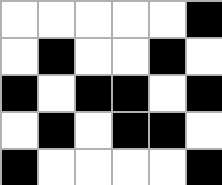[["white", "white", "white", "white", "white", "black"], ["white", "black", "white", "white", "black", "white"], ["black", "white", "black", "black", "white", "black"], ["white", "black", "white", "black", "black", "white"], ["black", "white", "white", "white", "white", "black"]]